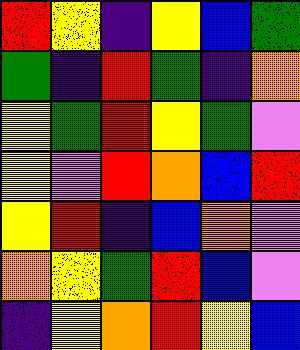[["red", "yellow", "indigo", "yellow", "blue", "green"], ["green", "indigo", "red", "green", "indigo", "orange"], ["yellow", "green", "red", "yellow", "green", "violet"], ["yellow", "violet", "red", "orange", "blue", "red"], ["yellow", "red", "indigo", "blue", "orange", "violet"], ["orange", "yellow", "green", "red", "blue", "violet"], ["indigo", "yellow", "orange", "red", "yellow", "blue"]]